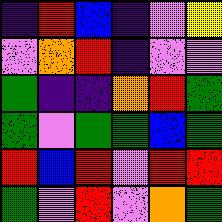[["indigo", "red", "blue", "indigo", "violet", "yellow"], ["violet", "orange", "red", "indigo", "violet", "violet"], ["green", "indigo", "indigo", "orange", "red", "green"], ["green", "violet", "green", "green", "blue", "green"], ["red", "blue", "red", "violet", "red", "red"], ["green", "violet", "red", "violet", "orange", "green"]]